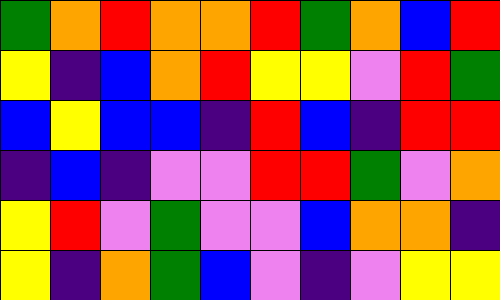[["green", "orange", "red", "orange", "orange", "red", "green", "orange", "blue", "red"], ["yellow", "indigo", "blue", "orange", "red", "yellow", "yellow", "violet", "red", "green"], ["blue", "yellow", "blue", "blue", "indigo", "red", "blue", "indigo", "red", "red"], ["indigo", "blue", "indigo", "violet", "violet", "red", "red", "green", "violet", "orange"], ["yellow", "red", "violet", "green", "violet", "violet", "blue", "orange", "orange", "indigo"], ["yellow", "indigo", "orange", "green", "blue", "violet", "indigo", "violet", "yellow", "yellow"]]